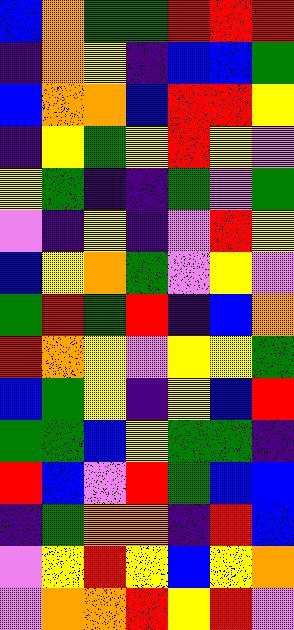[["blue", "orange", "green", "green", "red", "red", "red"], ["indigo", "orange", "yellow", "indigo", "blue", "blue", "green"], ["blue", "orange", "orange", "blue", "red", "red", "yellow"], ["indigo", "yellow", "green", "yellow", "red", "yellow", "violet"], ["yellow", "green", "indigo", "indigo", "green", "violet", "green"], ["violet", "indigo", "yellow", "indigo", "violet", "red", "yellow"], ["blue", "yellow", "orange", "green", "violet", "yellow", "violet"], ["green", "red", "green", "red", "indigo", "blue", "orange"], ["red", "orange", "yellow", "violet", "yellow", "yellow", "green"], ["blue", "green", "yellow", "indigo", "yellow", "blue", "red"], ["green", "green", "blue", "yellow", "green", "green", "indigo"], ["red", "blue", "violet", "red", "green", "blue", "blue"], ["indigo", "green", "orange", "orange", "indigo", "red", "blue"], ["violet", "yellow", "red", "yellow", "blue", "yellow", "orange"], ["violet", "orange", "orange", "red", "yellow", "red", "violet"]]